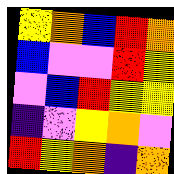[["yellow", "orange", "blue", "red", "orange"], ["blue", "violet", "violet", "red", "yellow"], ["violet", "blue", "red", "yellow", "yellow"], ["indigo", "violet", "yellow", "orange", "violet"], ["red", "yellow", "orange", "indigo", "orange"]]